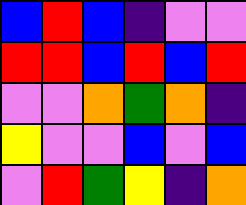[["blue", "red", "blue", "indigo", "violet", "violet"], ["red", "red", "blue", "red", "blue", "red"], ["violet", "violet", "orange", "green", "orange", "indigo"], ["yellow", "violet", "violet", "blue", "violet", "blue"], ["violet", "red", "green", "yellow", "indigo", "orange"]]